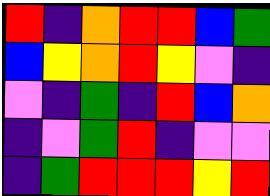[["red", "indigo", "orange", "red", "red", "blue", "green"], ["blue", "yellow", "orange", "red", "yellow", "violet", "indigo"], ["violet", "indigo", "green", "indigo", "red", "blue", "orange"], ["indigo", "violet", "green", "red", "indigo", "violet", "violet"], ["indigo", "green", "red", "red", "red", "yellow", "red"]]